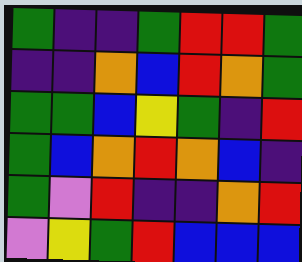[["green", "indigo", "indigo", "green", "red", "red", "green"], ["indigo", "indigo", "orange", "blue", "red", "orange", "green"], ["green", "green", "blue", "yellow", "green", "indigo", "red"], ["green", "blue", "orange", "red", "orange", "blue", "indigo"], ["green", "violet", "red", "indigo", "indigo", "orange", "red"], ["violet", "yellow", "green", "red", "blue", "blue", "blue"]]